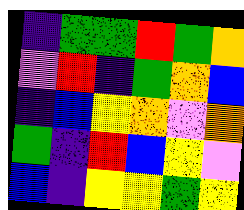[["indigo", "green", "green", "red", "green", "orange"], ["violet", "red", "indigo", "green", "orange", "blue"], ["indigo", "blue", "yellow", "orange", "violet", "orange"], ["green", "indigo", "red", "blue", "yellow", "violet"], ["blue", "indigo", "yellow", "yellow", "green", "yellow"]]